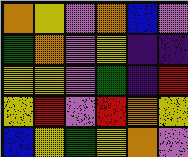[["orange", "yellow", "violet", "orange", "blue", "violet"], ["green", "orange", "violet", "yellow", "indigo", "indigo"], ["yellow", "yellow", "violet", "green", "indigo", "red"], ["yellow", "red", "violet", "red", "orange", "yellow"], ["blue", "yellow", "green", "yellow", "orange", "violet"]]